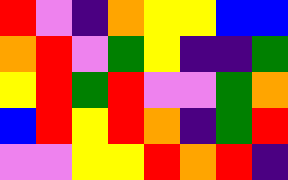[["red", "violet", "indigo", "orange", "yellow", "yellow", "blue", "blue"], ["orange", "red", "violet", "green", "yellow", "indigo", "indigo", "green"], ["yellow", "red", "green", "red", "violet", "violet", "green", "orange"], ["blue", "red", "yellow", "red", "orange", "indigo", "green", "red"], ["violet", "violet", "yellow", "yellow", "red", "orange", "red", "indigo"]]